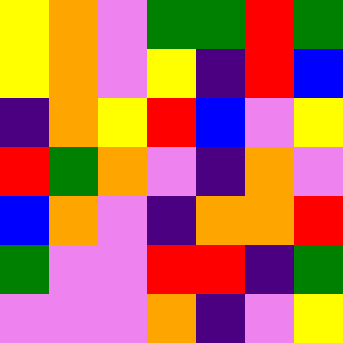[["yellow", "orange", "violet", "green", "green", "red", "green"], ["yellow", "orange", "violet", "yellow", "indigo", "red", "blue"], ["indigo", "orange", "yellow", "red", "blue", "violet", "yellow"], ["red", "green", "orange", "violet", "indigo", "orange", "violet"], ["blue", "orange", "violet", "indigo", "orange", "orange", "red"], ["green", "violet", "violet", "red", "red", "indigo", "green"], ["violet", "violet", "violet", "orange", "indigo", "violet", "yellow"]]